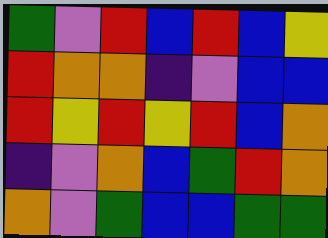[["green", "violet", "red", "blue", "red", "blue", "yellow"], ["red", "orange", "orange", "indigo", "violet", "blue", "blue"], ["red", "yellow", "red", "yellow", "red", "blue", "orange"], ["indigo", "violet", "orange", "blue", "green", "red", "orange"], ["orange", "violet", "green", "blue", "blue", "green", "green"]]